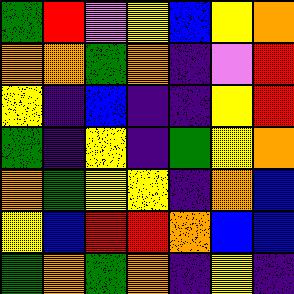[["green", "red", "violet", "yellow", "blue", "yellow", "orange"], ["orange", "orange", "green", "orange", "indigo", "violet", "red"], ["yellow", "indigo", "blue", "indigo", "indigo", "yellow", "red"], ["green", "indigo", "yellow", "indigo", "green", "yellow", "orange"], ["orange", "green", "yellow", "yellow", "indigo", "orange", "blue"], ["yellow", "blue", "red", "red", "orange", "blue", "blue"], ["green", "orange", "green", "orange", "indigo", "yellow", "indigo"]]